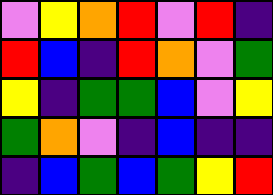[["violet", "yellow", "orange", "red", "violet", "red", "indigo"], ["red", "blue", "indigo", "red", "orange", "violet", "green"], ["yellow", "indigo", "green", "green", "blue", "violet", "yellow"], ["green", "orange", "violet", "indigo", "blue", "indigo", "indigo"], ["indigo", "blue", "green", "blue", "green", "yellow", "red"]]